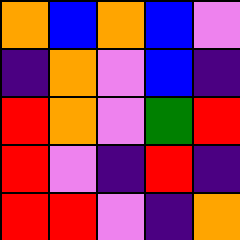[["orange", "blue", "orange", "blue", "violet"], ["indigo", "orange", "violet", "blue", "indigo"], ["red", "orange", "violet", "green", "red"], ["red", "violet", "indigo", "red", "indigo"], ["red", "red", "violet", "indigo", "orange"]]